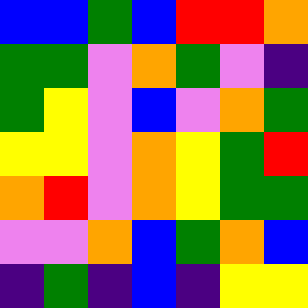[["blue", "blue", "green", "blue", "red", "red", "orange"], ["green", "green", "violet", "orange", "green", "violet", "indigo"], ["green", "yellow", "violet", "blue", "violet", "orange", "green"], ["yellow", "yellow", "violet", "orange", "yellow", "green", "red"], ["orange", "red", "violet", "orange", "yellow", "green", "green"], ["violet", "violet", "orange", "blue", "green", "orange", "blue"], ["indigo", "green", "indigo", "blue", "indigo", "yellow", "yellow"]]